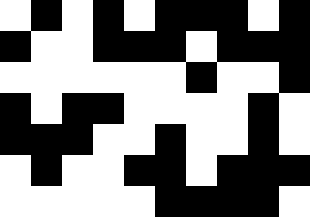[["white", "black", "white", "black", "white", "black", "black", "black", "white", "black"], ["black", "white", "white", "black", "black", "black", "white", "black", "black", "black"], ["white", "white", "white", "white", "white", "white", "black", "white", "white", "black"], ["black", "white", "black", "black", "white", "white", "white", "white", "black", "white"], ["black", "black", "black", "white", "white", "black", "white", "white", "black", "white"], ["white", "black", "white", "white", "black", "black", "white", "black", "black", "black"], ["white", "white", "white", "white", "white", "black", "black", "black", "black", "white"]]